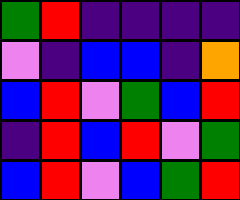[["green", "red", "indigo", "indigo", "indigo", "indigo"], ["violet", "indigo", "blue", "blue", "indigo", "orange"], ["blue", "red", "violet", "green", "blue", "red"], ["indigo", "red", "blue", "red", "violet", "green"], ["blue", "red", "violet", "blue", "green", "red"]]